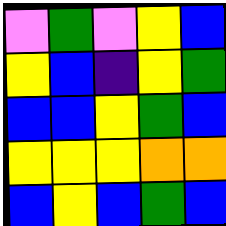[["violet", "green", "violet", "yellow", "blue"], ["yellow", "blue", "indigo", "yellow", "green"], ["blue", "blue", "yellow", "green", "blue"], ["yellow", "yellow", "yellow", "orange", "orange"], ["blue", "yellow", "blue", "green", "blue"]]